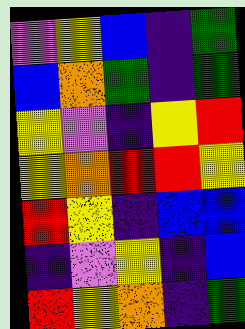[["violet", "yellow", "blue", "indigo", "green"], ["blue", "orange", "green", "indigo", "green"], ["yellow", "violet", "indigo", "yellow", "red"], ["yellow", "orange", "red", "red", "yellow"], ["red", "yellow", "indigo", "blue", "blue"], ["indigo", "violet", "yellow", "indigo", "blue"], ["red", "yellow", "orange", "indigo", "green"]]